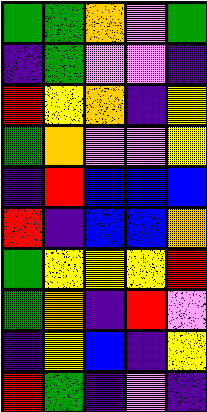[["green", "green", "orange", "violet", "green"], ["indigo", "green", "violet", "violet", "indigo"], ["red", "yellow", "orange", "indigo", "yellow"], ["green", "orange", "violet", "violet", "yellow"], ["indigo", "red", "blue", "blue", "blue"], ["red", "indigo", "blue", "blue", "orange"], ["green", "yellow", "yellow", "yellow", "red"], ["green", "orange", "indigo", "red", "violet"], ["indigo", "yellow", "blue", "indigo", "yellow"], ["red", "green", "indigo", "violet", "indigo"]]